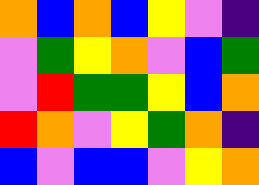[["orange", "blue", "orange", "blue", "yellow", "violet", "indigo"], ["violet", "green", "yellow", "orange", "violet", "blue", "green"], ["violet", "red", "green", "green", "yellow", "blue", "orange"], ["red", "orange", "violet", "yellow", "green", "orange", "indigo"], ["blue", "violet", "blue", "blue", "violet", "yellow", "orange"]]